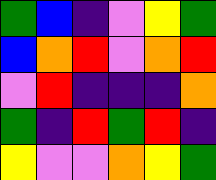[["green", "blue", "indigo", "violet", "yellow", "green"], ["blue", "orange", "red", "violet", "orange", "red"], ["violet", "red", "indigo", "indigo", "indigo", "orange"], ["green", "indigo", "red", "green", "red", "indigo"], ["yellow", "violet", "violet", "orange", "yellow", "green"]]